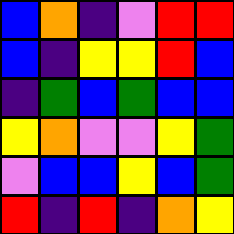[["blue", "orange", "indigo", "violet", "red", "red"], ["blue", "indigo", "yellow", "yellow", "red", "blue"], ["indigo", "green", "blue", "green", "blue", "blue"], ["yellow", "orange", "violet", "violet", "yellow", "green"], ["violet", "blue", "blue", "yellow", "blue", "green"], ["red", "indigo", "red", "indigo", "orange", "yellow"]]